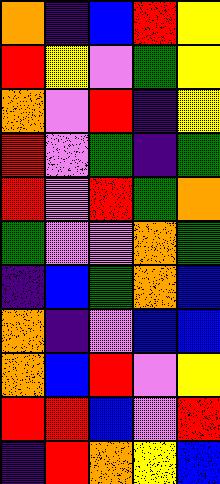[["orange", "indigo", "blue", "red", "yellow"], ["red", "yellow", "violet", "green", "yellow"], ["orange", "violet", "red", "indigo", "yellow"], ["red", "violet", "green", "indigo", "green"], ["red", "violet", "red", "green", "orange"], ["green", "violet", "violet", "orange", "green"], ["indigo", "blue", "green", "orange", "blue"], ["orange", "indigo", "violet", "blue", "blue"], ["orange", "blue", "red", "violet", "yellow"], ["red", "red", "blue", "violet", "red"], ["indigo", "red", "orange", "yellow", "blue"]]